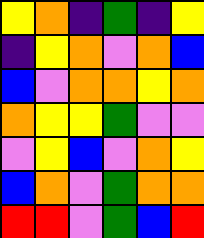[["yellow", "orange", "indigo", "green", "indigo", "yellow"], ["indigo", "yellow", "orange", "violet", "orange", "blue"], ["blue", "violet", "orange", "orange", "yellow", "orange"], ["orange", "yellow", "yellow", "green", "violet", "violet"], ["violet", "yellow", "blue", "violet", "orange", "yellow"], ["blue", "orange", "violet", "green", "orange", "orange"], ["red", "red", "violet", "green", "blue", "red"]]